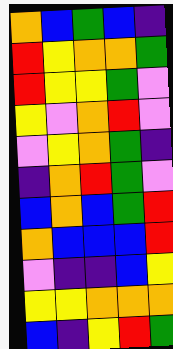[["orange", "blue", "green", "blue", "indigo"], ["red", "yellow", "orange", "orange", "green"], ["red", "yellow", "yellow", "green", "violet"], ["yellow", "violet", "orange", "red", "violet"], ["violet", "yellow", "orange", "green", "indigo"], ["indigo", "orange", "red", "green", "violet"], ["blue", "orange", "blue", "green", "red"], ["orange", "blue", "blue", "blue", "red"], ["violet", "indigo", "indigo", "blue", "yellow"], ["yellow", "yellow", "orange", "orange", "orange"], ["blue", "indigo", "yellow", "red", "green"]]